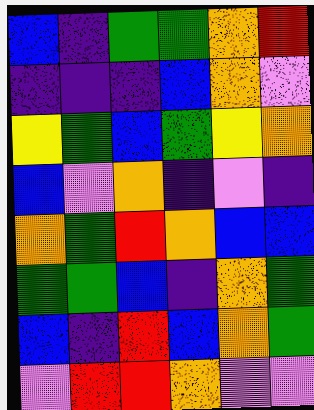[["blue", "indigo", "green", "green", "orange", "red"], ["indigo", "indigo", "indigo", "blue", "orange", "violet"], ["yellow", "green", "blue", "green", "yellow", "orange"], ["blue", "violet", "orange", "indigo", "violet", "indigo"], ["orange", "green", "red", "orange", "blue", "blue"], ["green", "green", "blue", "indigo", "orange", "green"], ["blue", "indigo", "red", "blue", "orange", "green"], ["violet", "red", "red", "orange", "violet", "violet"]]